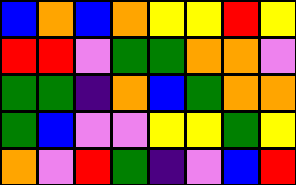[["blue", "orange", "blue", "orange", "yellow", "yellow", "red", "yellow"], ["red", "red", "violet", "green", "green", "orange", "orange", "violet"], ["green", "green", "indigo", "orange", "blue", "green", "orange", "orange"], ["green", "blue", "violet", "violet", "yellow", "yellow", "green", "yellow"], ["orange", "violet", "red", "green", "indigo", "violet", "blue", "red"]]